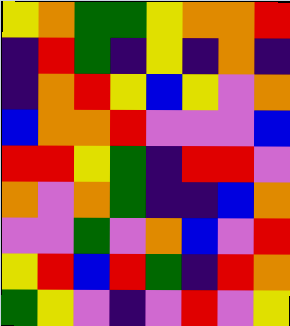[["yellow", "orange", "green", "green", "yellow", "orange", "orange", "red"], ["indigo", "red", "green", "indigo", "yellow", "indigo", "orange", "indigo"], ["indigo", "orange", "red", "yellow", "blue", "yellow", "violet", "orange"], ["blue", "orange", "orange", "red", "violet", "violet", "violet", "blue"], ["red", "red", "yellow", "green", "indigo", "red", "red", "violet"], ["orange", "violet", "orange", "green", "indigo", "indigo", "blue", "orange"], ["violet", "violet", "green", "violet", "orange", "blue", "violet", "red"], ["yellow", "red", "blue", "red", "green", "indigo", "red", "orange"], ["green", "yellow", "violet", "indigo", "violet", "red", "violet", "yellow"]]